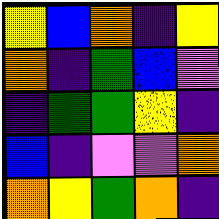[["yellow", "blue", "orange", "indigo", "yellow"], ["orange", "indigo", "green", "blue", "violet"], ["indigo", "green", "green", "yellow", "indigo"], ["blue", "indigo", "violet", "violet", "orange"], ["orange", "yellow", "green", "orange", "indigo"]]